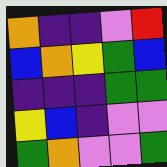[["orange", "indigo", "indigo", "violet", "red"], ["blue", "orange", "yellow", "green", "blue"], ["indigo", "indigo", "indigo", "green", "green"], ["yellow", "blue", "indigo", "violet", "violet"], ["green", "orange", "violet", "violet", "green"]]